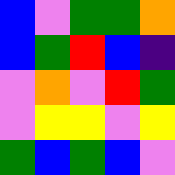[["blue", "violet", "green", "green", "orange"], ["blue", "green", "red", "blue", "indigo"], ["violet", "orange", "violet", "red", "green"], ["violet", "yellow", "yellow", "violet", "yellow"], ["green", "blue", "green", "blue", "violet"]]